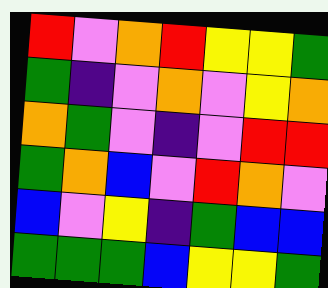[["red", "violet", "orange", "red", "yellow", "yellow", "green"], ["green", "indigo", "violet", "orange", "violet", "yellow", "orange"], ["orange", "green", "violet", "indigo", "violet", "red", "red"], ["green", "orange", "blue", "violet", "red", "orange", "violet"], ["blue", "violet", "yellow", "indigo", "green", "blue", "blue"], ["green", "green", "green", "blue", "yellow", "yellow", "green"]]